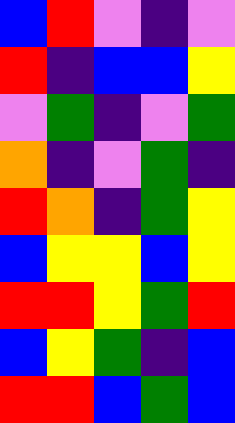[["blue", "red", "violet", "indigo", "violet"], ["red", "indigo", "blue", "blue", "yellow"], ["violet", "green", "indigo", "violet", "green"], ["orange", "indigo", "violet", "green", "indigo"], ["red", "orange", "indigo", "green", "yellow"], ["blue", "yellow", "yellow", "blue", "yellow"], ["red", "red", "yellow", "green", "red"], ["blue", "yellow", "green", "indigo", "blue"], ["red", "red", "blue", "green", "blue"]]